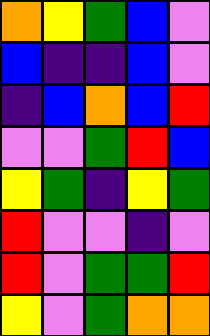[["orange", "yellow", "green", "blue", "violet"], ["blue", "indigo", "indigo", "blue", "violet"], ["indigo", "blue", "orange", "blue", "red"], ["violet", "violet", "green", "red", "blue"], ["yellow", "green", "indigo", "yellow", "green"], ["red", "violet", "violet", "indigo", "violet"], ["red", "violet", "green", "green", "red"], ["yellow", "violet", "green", "orange", "orange"]]